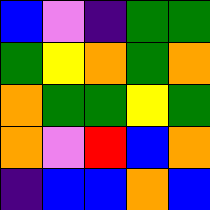[["blue", "violet", "indigo", "green", "green"], ["green", "yellow", "orange", "green", "orange"], ["orange", "green", "green", "yellow", "green"], ["orange", "violet", "red", "blue", "orange"], ["indigo", "blue", "blue", "orange", "blue"]]